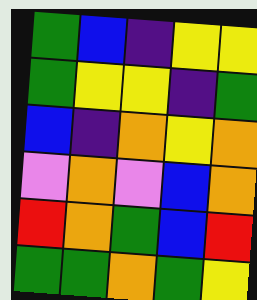[["green", "blue", "indigo", "yellow", "yellow"], ["green", "yellow", "yellow", "indigo", "green"], ["blue", "indigo", "orange", "yellow", "orange"], ["violet", "orange", "violet", "blue", "orange"], ["red", "orange", "green", "blue", "red"], ["green", "green", "orange", "green", "yellow"]]